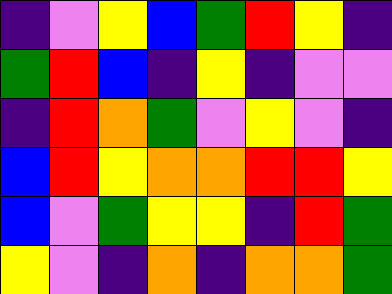[["indigo", "violet", "yellow", "blue", "green", "red", "yellow", "indigo"], ["green", "red", "blue", "indigo", "yellow", "indigo", "violet", "violet"], ["indigo", "red", "orange", "green", "violet", "yellow", "violet", "indigo"], ["blue", "red", "yellow", "orange", "orange", "red", "red", "yellow"], ["blue", "violet", "green", "yellow", "yellow", "indigo", "red", "green"], ["yellow", "violet", "indigo", "orange", "indigo", "orange", "orange", "green"]]